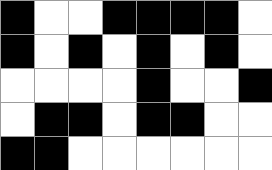[["black", "white", "white", "black", "black", "black", "black", "white"], ["black", "white", "black", "white", "black", "white", "black", "white"], ["white", "white", "white", "white", "black", "white", "white", "black"], ["white", "black", "black", "white", "black", "black", "white", "white"], ["black", "black", "white", "white", "white", "white", "white", "white"]]